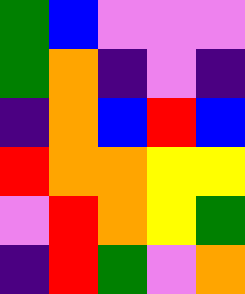[["green", "blue", "violet", "violet", "violet"], ["green", "orange", "indigo", "violet", "indigo"], ["indigo", "orange", "blue", "red", "blue"], ["red", "orange", "orange", "yellow", "yellow"], ["violet", "red", "orange", "yellow", "green"], ["indigo", "red", "green", "violet", "orange"]]